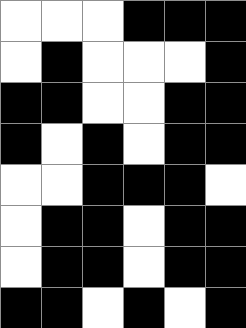[["white", "white", "white", "black", "black", "black"], ["white", "black", "white", "white", "white", "black"], ["black", "black", "white", "white", "black", "black"], ["black", "white", "black", "white", "black", "black"], ["white", "white", "black", "black", "black", "white"], ["white", "black", "black", "white", "black", "black"], ["white", "black", "black", "white", "black", "black"], ["black", "black", "white", "black", "white", "black"]]